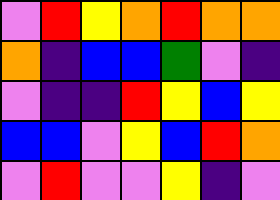[["violet", "red", "yellow", "orange", "red", "orange", "orange"], ["orange", "indigo", "blue", "blue", "green", "violet", "indigo"], ["violet", "indigo", "indigo", "red", "yellow", "blue", "yellow"], ["blue", "blue", "violet", "yellow", "blue", "red", "orange"], ["violet", "red", "violet", "violet", "yellow", "indigo", "violet"]]